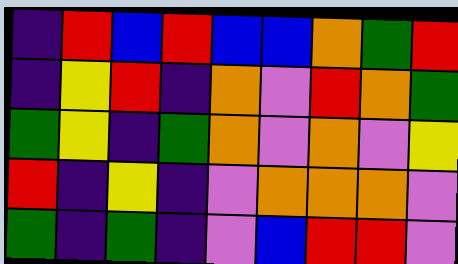[["indigo", "red", "blue", "red", "blue", "blue", "orange", "green", "red"], ["indigo", "yellow", "red", "indigo", "orange", "violet", "red", "orange", "green"], ["green", "yellow", "indigo", "green", "orange", "violet", "orange", "violet", "yellow"], ["red", "indigo", "yellow", "indigo", "violet", "orange", "orange", "orange", "violet"], ["green", "indigo", "green", "indigo", "violet", "blue", "red", "red", "violet"]]